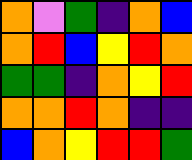[["orange", "violet", "green", "indigo", "orange", "blue"], ["orange", "red", "blue", "yellow", "red", "orange"], ["green", "green", "indigo", "orange", "yellow", "red"], ["orange", "orange", "red", "orange", "indigo", "indigo"], ["blue", "orange", "yellow", "red", "red", "green"]]